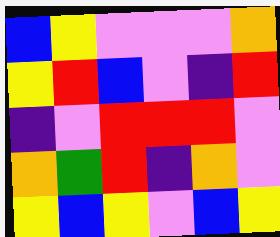[["blue", "yellow", "violet", "violet", "violet", "orange"], ["yellow", "red", "blue", "violet", "indigo", "red"], ["indigo", "violet", "red", "red", "red", "violet"], ["orange", "green", "red", "indigo", "orange", "violet"], ["yellow", "blue", "yellow", "violet", "blue", "yellow"]]